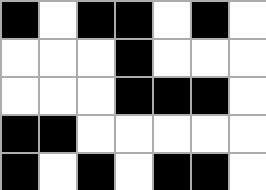[["black", "white", "black", "black", "white", "black", "white"], ["white", "white", "white", "black", "white", "white", "white"], ["white", "white", "white", "black", "black", "black", "white"], ["black", "black", "white", "white", "white", "white", "white"], ["black", "white", "black", "white", "black", "black", "white"]]